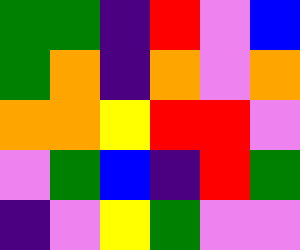[["green", "green", "indigo", "red", "violet", "blue"], ["green", "orange", "indigo", "orange", "violet", "orange"], ["orange", "orange", "yellow", "red", "red", "violet"], ["violet", "green", "blue", "indigo", "red", "green"], ["indigo", "violet", "yellow", "green", "violet", "violet"]]